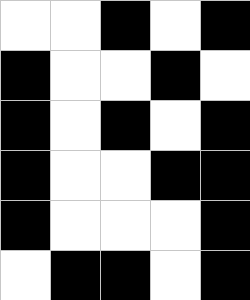[["white", "white", "black", "white", "black"], ["black", "white", "white", "black", "white"], ["black", "white", "black", "white", "black"], ["black", "white", "white", "black", "black"], ["black", "white", "white", "white", "black"], ["white", "black", "black", "white", "black"]]